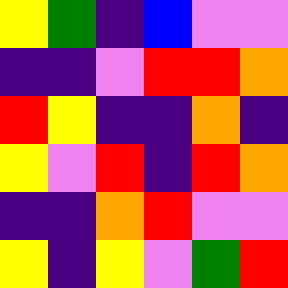[["yellow", "green", "indigo", "blue", "violet", "violet"], ["indigo", "indigo", "violet", "red", "red", "orange"], ["red", "yellow", "indigo", "indigo", "orange", "indigo"], ["yellow", "violet", "red", "indigo", "red", "orange"], ["indigo", "indigo", "orange", "red", "violet", "violet"], ["yellow", "indigo", "yellow", "violet", "green", "red"]]